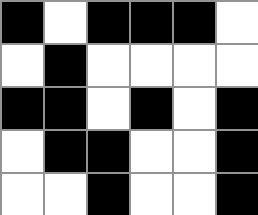[["black", "white", "black", "black", "black", "white"], ["white", "black", "white", "white", "white", "white"], ["black", "black", "white", "black", "white", "black"], ["white", "black", "black", "white", "white", "black"], ["white", "white", "black", "white", "white", "black"]]